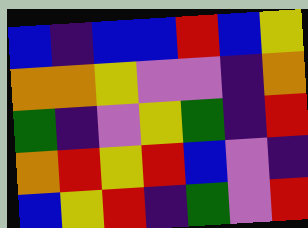[["blue", "indigo", "blue", "blue", "red", "blue", "yellow"], ["orange", "orange", "yellow", "violet", "violet", "indigo", "orange"], ["green", "indigo", "violet", "yellow", "green", "indigo", "red"], ["orange", "red", "yellow", "red", "blue", "violet", "indigo"], ["blue", "yellow", "red", "indigo", "green", "violet", "red"]]